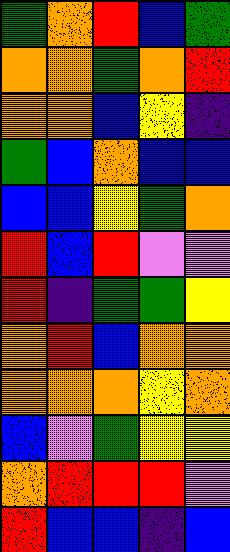[["green", "orange", "red", "blue", "green"], ["orange", "orange", "green", "orange", "red"], ["orange", "orange", "blue", "yellow", "indigo"], ["green", "blue", "orange", "blue", "blue"], ["blue", "blue", "yellow", "green", "orange"], ["red", "blue", "red", "violet", "violet"], ["red", "indigo", "green", "green", "yellow"], ["orange", "red", "blue", "orange", "orange"], ["orange", "orange", "orange", "yellow", "orange"], ["blue", "violet", "green", "yellow", "yellow"], ["orange", "red", "red", "red", "violet"], ["red", "blue", "blue", "indigo", "blue"]]